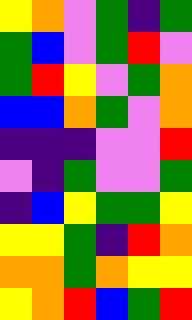[["yellow", "orange", "violet", "green", "indigo", "green"], ["green", "blue", "violet", "green", "red", "violet"], ["green", "red", "yellow", "violet", "green", "orange"], ["blue", "blue", "orange", "green", "violet", "orange"], ["indigo", "indigo", "indigo", "violet", "violet", "red"], ["violet", "indigo", "green", "violet", "violet", "green"], ["indigo", "blue", "yellow", "green", "green", "yellow"], ["yellow", "yellow", "green", "indigo", "red", "orange"], ["orange", "orange", "green", "orange", "yellow", "yellow"], ["yellow", "orange", "red", "blue", "green", "red"]]